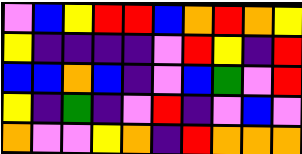[["violet", "blue", "yellow", "red", "red", "blue", "orange", "red", "orange", "yellow"], ["yellow", "indigo", "indigo", "indigo", "indigo", "violet", "red", "yellow", "indigo", "red"], ["blue", "blue", "orange", "blue", "indigo", "violet", "blue", "green", "violet", "red"], ["yellow", "indigo", "green", "indigo", "violet", "red", "indigo", "violet", "blue", "violet"], ["orange", "violet", "violet", "yellow", "orange", "indigo", "red", "orange", "orange", "orange"]]